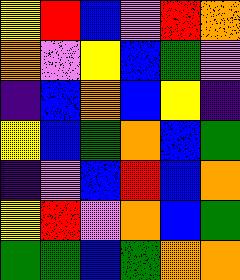[["yellow", "red", "blue", "violet", "red", "orange"], ["orange", "violet", "yellow", "blue", "green", "violet"], ["indigo", "blue", "orange", "blue", "yellow", "indigo"], ["yellow", "blue", "green", "orange", "blue", "green"], ["indigo", "violet", "blue", "red", "blue", "orange"], ["yellow", "red", "violet", "orange", "blue", "green"], ["green", "green", "blue", "green", "orange", "orange"]]